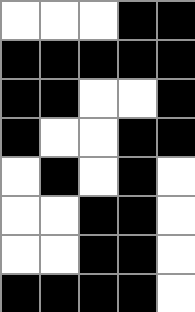[["white", "white", "white", "black", "black"], ["black", "black", "black", "black", "black"], ["black", "black", "white", "white", "black"], ["black", "white", "white", "black", "black"], ["white", "black", "white", "black", "white"], ["white", "white", "black", "black", "white"], ["white", "white", "black", "black", "white"], ["black", "black", "black", "black", "white"]]